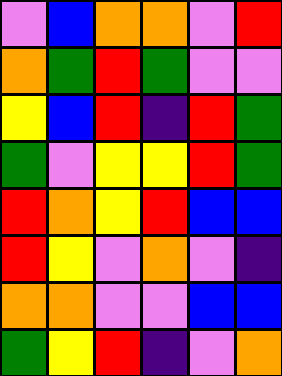[["violet", "blue", "orange", "orange", "violet", "red"], ["orange", "green", "red", "green", "violet", "violet"], ["yellow", "blue", "red", "indigo", "red", "green"], ["green", "violet", "yellow", "yellow", "red", "green"], ["red", "orange", "yellow", "red", "blue", "blue"], ["red", "yellow", "violet", "orange", "violet", "indigo"], ["orange", "orange", "violet", "violet", "blue", "blue"], ["green", "yellow", "red", "indigo", "violet", "orange"]]